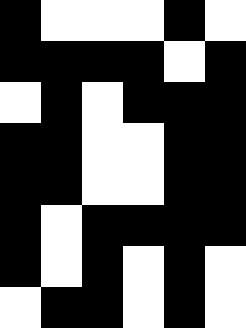[["black", "white", "white", "white", "black", "white"], ["black", "black", "black", "black", "white", "black"], ["white", "black", "white", "black", "black", "black"], ["black", "black", "white", "white", "black", "black"], ["black", "black", "white", "white", "black", "black"], ["black", "white", "black", "black", "black", "black"], ["black", "white", "black", "white", "black", "white"], ["white", "black", "black", "white", "black", "white"]]